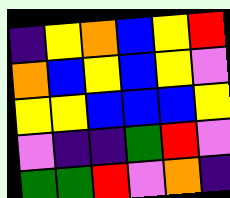[["indigo", "yellow", "orange", "blue", "yellow", "red"], ["orange", "blue", "yellow", "blue", "yellow", "violet"], ["yellow", "yellow", "blue", "blue", "blue", "yellow"], ["violet", "indigo", "indigo", "green", "red", "violet"], ["green", "green", "red", "violet", "orange", "indigo"]]